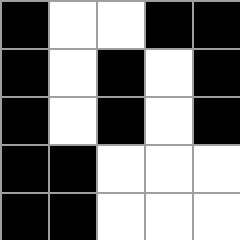[["black", "white", "white", "black", "black"], ["black", "white", "black", "white", "black"], ["black", "white", "black", "white", "black"], ["black", "black", "white", "white", "white"], ["black", "black", "white", "white", "white"]]